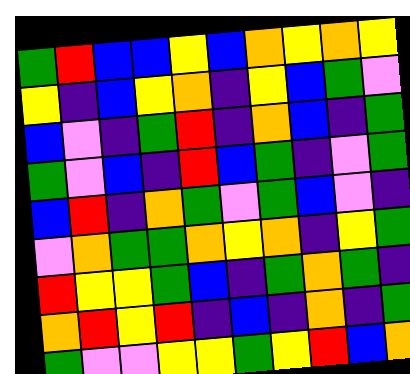[["green", "red", "blue", "blue", "yellow", "blue", "orange", "yellow", "orange", "yellow"], ["yellow", "indigo", "blue", "yellow", "orange", "indigo", "yellow", "blue", "green", "violet"], ["blue", "violet", "indigo", "green", "red", "indigo", "orange", "blue", "indigo", "green"], ["green", "violet", "blue", "indigo", "red", "blue", "green", "indigo", "violet", "green"], ["blue", "red", "indigo", "orange", "green", "violet", "green", "blue", "violet", "indigo"], ["violet", "orange", "green", "green", "orange", "yellow", "orange", "indigo", "yellow", "green"], ["red", "yellow", "yellow", "green", "blue", "indigo", "green", "orange", "green", "indigo"], ["orange", "red", "yellow", "red", "indigo", "blue", "indigo", "orange", "indigo", "green"], ["green", "violet", "violet", "yellow", "yellow", "green", "yellow", "red", "blue", "orange"]]